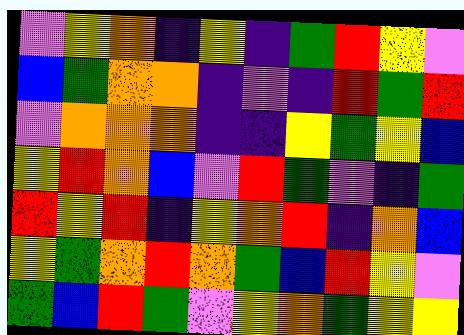[["violet", "yellow", "orange", "indigo", "yellow", "indigo", "green", "red", "yellow", "violet"], ["blue", "green", "orange", "orange", "indigo", "violet", "indigo", "red", "green", "red"], ["violet", "orange", "orange", "orange", "indigo", "indigo", "yellow", "green", "yellow", "blue"], ["yellow", "red", "orange", "blue", "violet", "red", "green", "violet", "indigo", "green"], ["red", "yellow", "red", "indigo", "yellow", "orange", "red", "indigo", "orange", "blue"], ["yellow", "green", "orange", "red", "orange", "green", "blue", "red", "yellow", "violet"], ["green", "blue", "red", "green", "violet", "yellow", "orange", "green", "yellow", "yellow"]]